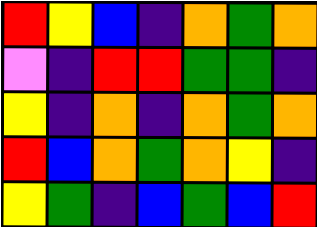[["red", "yellow", "blue", "indigo", "orange", "green", "orange"], ["violet", "indigo", "red", "red", "green", "green", "indigo"], ["yellow", "indigo", "orange", "indigo", "orange", "green", "orange"], ["red", "blue", "orange", "green", "orange", "yellow", "indigo"], ["yellow", "green", "indigo", "blue", "green", "blue", "red"]]